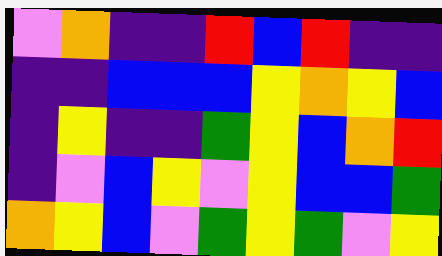[["violet", "orange", "indigo", "indigo", "red", "blue", "red", "indigo", "indigo"], ["indigo", "indigo", "blue", "blue", "blue", "yellow", "orange", "yellow", "blue"], ["indigo", "yellow", "indigo", "indigo", "green", "yellow", "blue", "orange", "red"], ["indigo", "violet", "blue", "yellow", "violet", "yellow", "blue", "blue", "green"], ["orange", "yellow", "blue", "violet", "green", "yellow", "green", "violet", "yellow"]]